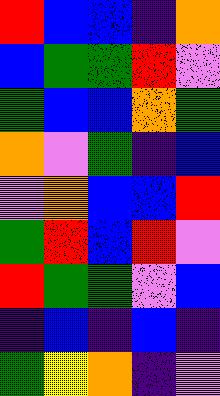[["red", "blue", "blue", "indigo", "orange"], ["blue", "green", "green", "red", "violet"], ["green", "blue", "blue", "orange", "green"], ["orange", "violet", "green", "indigo", "blue"], ["violet", "orange", "blue", "blue", "red"], ["green", "red", "blue", "red", "violet"], ["red", "green", "green", "violet", "blue"], ["indigo", "blue", "indigo", "blue", "indigo"], ["green", "yellow", "orange", "indigo", "violet"]]